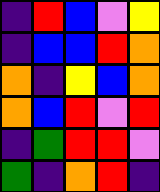[["indigo", "red", "blue", "violet", "yellow"], ["indigo", "blue", "blue", "red", "orange"], ["orange", "indigo", "yellow", "blue", "orange"], ["orange", "blue", "red", "violet", "red"], ["indigo", "green", "red", "red", "violet"], ["green", "indigo", "orange", "red", "indigo"]]